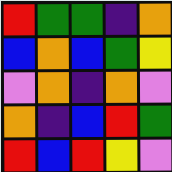[["red", "green", "green", "indigo", "orange"], ["blue", "orange", "blue", "green", "yellow"], ["violet", "orange", "indigo", "orange", "violet"], ["orange", "indigo", "blue", "red", "green"], ["red", "blue", "red", "yellow", "violet"]]